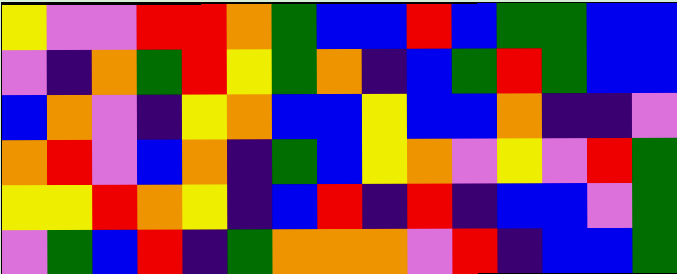[["yellow", "violet", "violet", "red", "red", "orange", "green", "blue", "blue", "red", "blue", "green", "green", "blue", "blue"], ["violet", "indigo", "orange", "green", "red", "yellow", "green", "orange", "indigo", "blue", "green", "red", "green", "blue", "blue"], ["blue", "orange", "violet", "indigo", "yellow", "orange", "blue", "blue", "yellow", "blue", "blue", "orange", "indigo", "indigo", "violet"], ["orange", "red", "violet", "blue", "orange", "indigo", "green", "blue", "yellow", "orange", "violet", "yellow", "violet", "red", "green"], ["yellow", "yellow", "red", "orange", "yellow", "indigo", "blue", "red", "indigo", "red", "indigo", "blue", "blue", "violet", "green"], ["violet", "green", "blue", "red", "indigo", "green", "orange", "orange", "orange", "violet", "red", "indigo", "blue", "blue", "green"]]